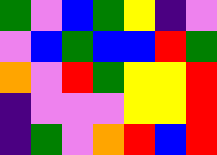[["green", "violet", "blue", "green", "yellow", "indigo", "violet"], ["violet", "blue", "green", "blue", "blue", "red", "green"], ["orange", "violet", "red", "green", "yellow", "yellow", "red"], ["indigo", "violet", "violet", "violet", "yellow", "yellow", "red"], ["indigo", "green", "violet", "orange", "red", "blue", "red"]]